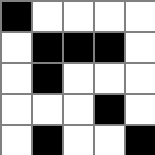[["black", "white", "white", "white", "white"], ["white", "black", "black", "black", "white"], ["white", "black", "white", "white", "white"], ["white", "white", "white", "black", "white"], ["white", "black", "white", "white", "black"]]